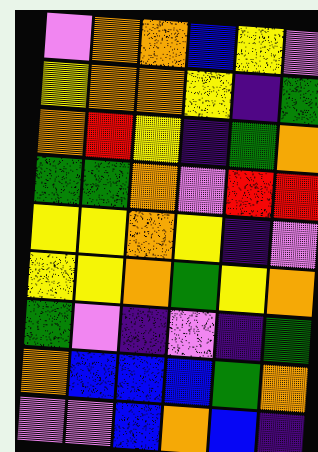[["violet", "orange", "orange", "blue", "yellow", "violet"], ["yellow", "orange", "orange", "yellow", "indigo", "green"], ["orange", "red", "yellow", "indigo", "green", "orange"], ["green", "green", "orange", "violet", "red", "red"], ["yellow", "yellow", "orange", "yellow", "indigo", "violet"], ["yellow", "yellow", "orange", "green", "yellow", "orange"], ["green", "violet", "indigo", "violet", "indigo", "green"], ["orange", "blue", "blue", "blue", "green", "orange"], ["violet", "violet", "blue", "orange", "blue", "indigo"]]